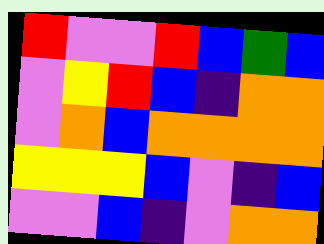[["red", "violet", "violet", "red", "blue", "green", "blue"], ["violet", "yellow", "red", "blue", "indigo", "orange", "orange"], ["violet", "orange", "blue", "orange", "orange", "orange", "orange"], ["yellow", "yellow", "yellow", "blue", "violet", "indigo", "blue"], ["violet", "violet", "blue", "indigo", "violet", "orange", "orange"]]